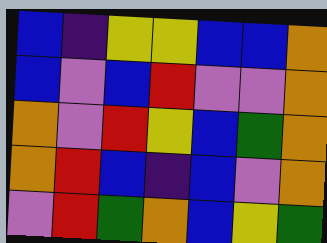[["blue", "indigo", "yellow", "yellow", "blue", "blue", "orange"], ["blue", "violet", "blue", "red", "violet", "violet", "orange"], ["orange", "violet", "red", "yellow", "blue", "green", "orange"], ["orange", "red", "blue", "indigo", "blue", "violet", "orange"], ["violet", "red", "green", "orange", "blue", "yellow", "green"]]